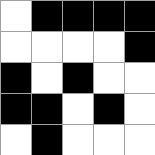[["white", "black", "black", "black", "black"], ["white", "white", "white", "white", "black"], ["black", "white", "black", "white", "white"], ["black", "black", "white", "black", "white"], ["white", "black", "white", "white", "white"]]